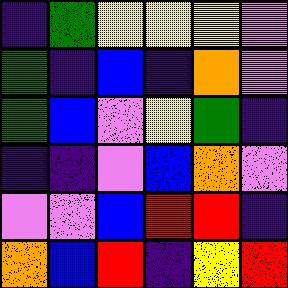[["indigo", "green", "yellow", "yellow", "yellow", "violet"], ["green", "indigo", "blue", "indigo", "orange", "violet"], ["green", "blue", "violet", "yellow", "green", "indigo"], ["indigo", "indigo", "violet", "blue", "orange", "violet"], ["violet", "violet", "blue", "red", "red", "indigo"], ["orange", "blue", "red", "indigo", "yellow", "red"]]